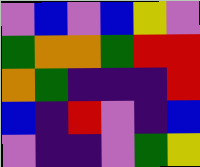[["violet", "blue", "violet", "blue", "yellow", "violet"], ["green", "orange", "orange", "green", "red", "red"], ["orange", "green", "indigo", "indigo", "indigo", "red"], ["blue", "indigo", "red", "violet", "indigo", "blue"], ["violet", "indigo", "indigo", "violet", "green", "yellow"]]